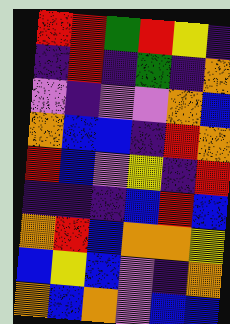[["red", "red", "green", "red", "yellow", "indigo"], ["indigo", "red", "indigo", "green", "indigo", "orange"], ["violet", "indigo", "violet", "violet", "orange", "blue"], ["orange", "blue", "blue", "indigo", "red", "orange"], ["red", "blue", "violet", "yellow", "indigo", "red"], ["indigo", "indigo", "indigo", "blue", "red", "blue"], ["orange", "red", "blue", "orange", "orange", "yellow"], ["blue", "yellow", "blue", "violet", "indigo", "orange"], ["orange", "blue", "orange", "violet", "blue", "blue"]]